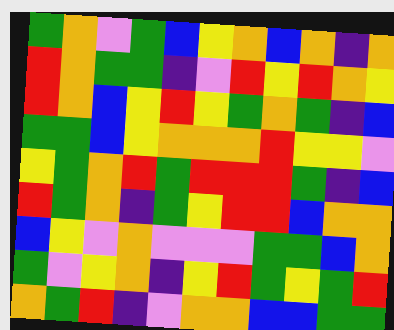[["green", "orange", "violet", "green", "blue", "yellow", "orange", "blue", "orange", "indigo", "orange"], ["red", "orange", "green", "green", "indigo", "violet", "red", "yellow", "red", "orange", "yellow"], ["red", "orange", "blue", "yellow", "red", "yellow", "green", "orange", "green", "indigo", "blue"], ["green", "green", "blue", "yellow", "orange", "orange", "orange", "red", "yellow", "yellow", "violet"], ["yellow", "green", "orange", "red", "green", "red", "red", "red", "green", "indigo", "blue"], ["red", "green", "orange", "indigo", "green", "yellow", "red", "red", "blue", "orange", "orange"], ["blue", "yellow", "violet", "orange", "violet", "violet", "violet", "green", "green", "blue", "orange"], ["green", "violet", "yellow", "orange", "indigo", "yellow", "red", "green", "yellow", "green", "red"], ["orange", "green", "red", "indigo", "violet", "orange", "orange", "blue", "blue", "green", "green"]]